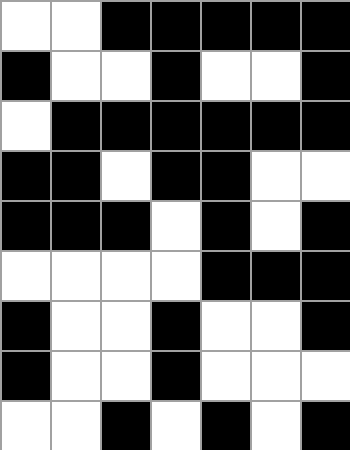[["white", "white", "black", "black", "black", "black", "black"], ["black", "white", "white", "black", "white", "white", "black"], ["white", "black", "black", "black", "black", "black", "black"], ["black", "black", "white", "black", "black", "white", "white"], ["black", "black", "black", "white", "black", "white", "black"], ["white", "white", "white", "white", "black", "black", "black"], ["black", "white", "white", "black", "white", "white", "black"], ["black", "white", "white", "black", "white", "white", "white"], ["white", "white", "black", "white", "black", "white", "black"]]